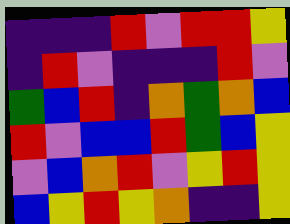[["indigo", "indigo", "indigo", "red", "violet", "red", "red", "yellow"], ["indigo", "red", "violet", "indigo", "indigo", "indigo", "red", "violet"], ["green", "blue", "red", "indigo", "orange", "green", "orange", "blue"], ["red", "violet", "blue", "blue", "red", "green", "blue", "yellow"], ["violet", "blue", "orange", "red", "violet", "yellow", "red", "yellow"], ["blue", "yellow", "red", "yellow", "orange", "indigo", "indigo", "yellow"]]